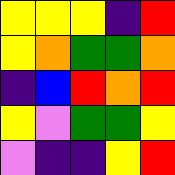[["yellow", "yellow", "yellow", "indigo", "red"], ["yellow", "orange", "green", "green", "orange"], ["indigo", "blue", "red", "orange", "red"], ["yellow", "violet", "green", "green", "yellow"], ["violet", "indigo", "indigo", "yellow", "red"]]